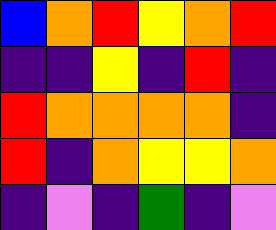[["blue", "orange", "red", "yellow", "orange", "red"], ["indigo", "indigo", "yellow", "indigo", "red", "indigo"], ["red", "orange", "orange", "orange", "orange", "indigo"], ["red", "indigo", "orange", "yellow", "yellow", "orange"], ["indigo", "violet", "indigo", "green", "indigo", "violet"]]